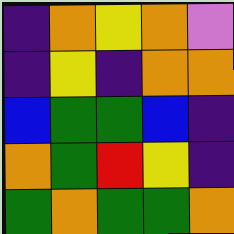[["indigo", "orange", "yellow", "orange", "violet"], ["indigo", "yellow", "indigo", "orange", "orange"], ["blue", "green", "green", "blue", "indigo"], ["orange", "green", "red", "yellow", "indigo"], ["green", "orange", "green", "green", "orange"]]